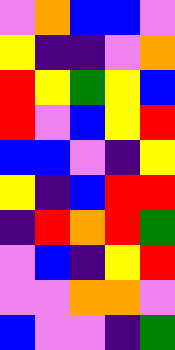[["violet", "orange", "blue", "blue", "violet"], ["yellow", "indigo", "indigo", "violet", "orange"], ["red", "yellow", "green", "yellow", "blue"], ["red", "violet", "blue", "yellow", "red"], ["blue", "blue", "violet", "indigo", "yellow"], ["yellow", "indigo", "blue", "red", "red"], ["indigo", "red", "orange", "red", "green"], ["violet", "blue", "indigo", "yellow", "red"], ["violet", "violet", "orange", "orange", "violet"], ["blue", "violet", "violet", "indigo", "green"]]